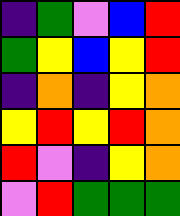[["indigo", "green", "violet", "blue", "red"], ["green", "yellow", "blue", "yellow", "red"], ["indigo", "orange", "indigo", "yellow", "orange"], ["yellow", "red", "yellow", "red", "orange"], ["red", "violet", "indigo", "yellow", "orange"], ["violet", "red", "green", "green", "green"]]